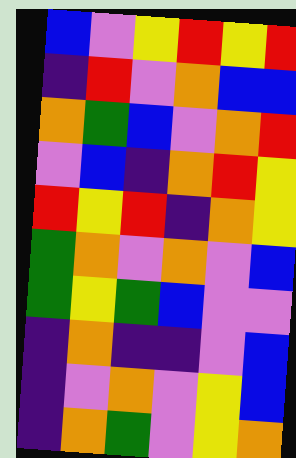[["blue", "violet", "yellow", "red", "yellow", "red"], ["indigo", "red", "violet", "orange", "blue", "blue"], ["orange", "green", "blue", "violet", "orange", "red"], ["violet", "blue", "indigo", "orange", "red", "yellow"], ["red", "yellow", "red", "indigo", "orange", "yellow"], ["green", "orange", "violet", "orange", "violet", "blue"], ["green", "yellow", "green", "blue", "violet", "violet"], ["indigo", "orange", "indigo", "indigo", "violet", "blue"], ["indigo", "violet", "orange", "violet", "yellow", "blue"], ["indigo", "orange", "green", "violet", "yellow", "orange"]]